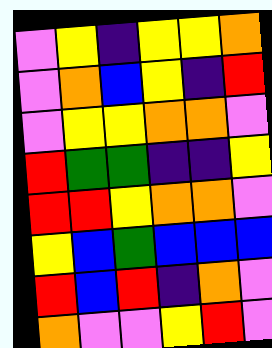[["violet", "yellow", "indigo", "yellow", "yellow", "orange"], ["violet", "orange", "blue", "yellow", "indigo", "red"], ["violet", "yellow", "yellow", "orange", "orange", "violet"], ["red", "green", "green", "indigo", "indigo", "yellow"], ["red", "red", "yellow", "orange", "orange", "violet"], ["yellow", "blue", "green", "blue", "blue", "blue"], ["red", "blue", "red", "indigo", "orange", "violet"], ["orange", "violet", "violet", "yellow", "red", "violet"]]